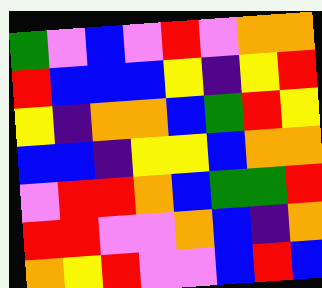[["green", "violet", "blue", "violet", "red", "violet", "orange", "orange"], ["red", "blue", "blue", "blue", "yellow", "indigo", "yellow", "red"], ["yellow", "indigo", "orange", "orange", "blue", "green", "red", "yellow"], ["blue", "blue", "indigo", "yellow", "yellow", "blue", "orange", "orange"], ["violet", "red", "red", "orange", "blue", "green", "green", "red"], ["red", "red", "violet", "violet", "orange", "blue", "indigo", "orange"], ["orange", "yellow", "red", "violet", "violet", "blue", "red", "blue"]]